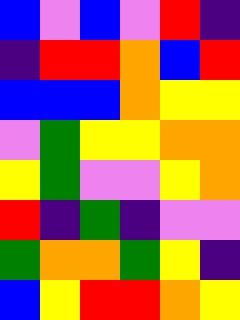[["blue", "violet", "blue", "violet", "red", "indigo"], ["indigo", "red", "red", "orange", "blue", "red"], ["blue", "blue", "blue", "orange", "yellow", "yellow"], ["violet", "green", "yellow", "yellow", "orange", "orange"], ["yellow", "green", "violet", "violet", "yellow", "orange"], ["red", "indigo", "green", "indigo", "violet", "violet"], ["green", "orange", "orange", "green", "yellow", "indigo"], ["blue", "yellow", "red", "red", "orange", "yellow"]]